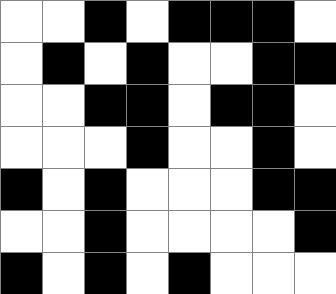[["white", "white", "black", "white", "black", "black", "black", "white"], ["white", "black", "white", "black", "white", "white", "black", "black"], ["white", "white", "black", "black", "white", "black", "black", "white"], ["white", "white", "white", "black", "white", "white", "black", "white"], ["black", "white", "black", "white", "white", "white", "black", "black"], ["white", "white", "black", "white", "white", "white", "white", "black"], ["black", "white", "black", "white", "black", "white", "white", "white"]]